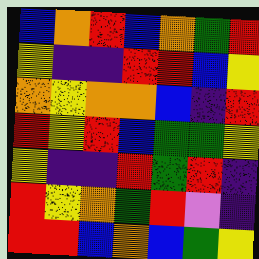[["blue", "orange", "red", "blue", "orange", "green", "red"], ["yellow", "indigo", "indigo", "red", "red", "blue", "yellow"], ["orange", "yellow", "orange", "orange", "blue", "indigo", "red"], ["red", "yellow", "red", "blue", "green", "green", "yellow"], ["yellow", "indigo", "indigo", "red", "green", "red", "indigo"], ["red", "yellow", "orange", "green", "red", "violet", "indigo"], ["red", "red", "blue", "orange", "blue", "green", "yellow"]]